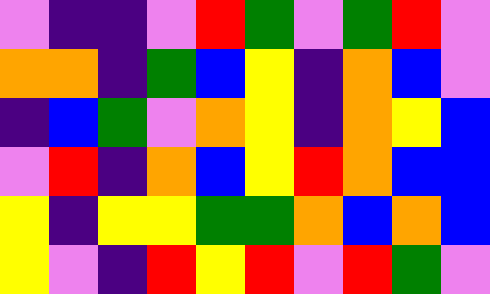[["violet", "indigo", "indigo", "violet", "red", "green", "violet", "green", "red", "violet"], ["orange", "orange", "indigo", "green", "blue", "yellow", "indigo", "orange", "blue", "violet"], ["indigo", "blue", "green", "violet", "orange", "yellow", "indigo", "orange", "yellow", "blue"], ["violet", "red", "indigo", "orange", "blue", "yellow", "red", "orange", "blue", "blue"], ["yellow", "indigo", "yellow", "yellow", "green", "green", "orange", "blue", "orange", "blue"], ["yellow", "violet", "indigo", "red", "yellow", "red", "violet", "red", "green", "violet"]]